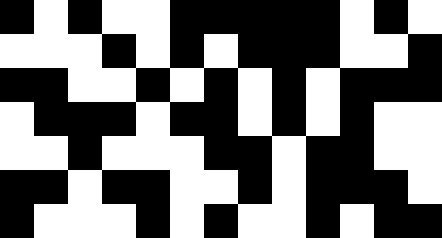[["black", "white", "black", "white", "white", "black", "black", "black", "black", "black", "white", "black", "white"], ["white", "white", "white", "black", "white", "black", "white", "black", "black", "black", "white", "white", "black"], ["black", "black", "white", "white", "black", "white", "black", "white", "black", "white", "black", "black", "black"], ["white", "black", "black", "black", "white", "black", "black", "white", "black", "white", "black", "white", "white"], ["white", "white", "black", "white", "white", "white", "black", "black", "white", "black", "black", "white", "white"], ["black", "black", "white", "black", "black", "white", "white", "black", "white", "black", "black", "black", "white"], ["black", "white", "white", "white", "black", "white", "black", "white", "white", "black", "white", "black", "black"]]